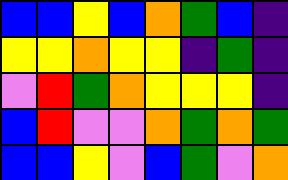[["blue", "blue", "yellow", "blue", "orange", "green", "blue", "indigo"], ["yellow", "yellow", "orange", "yellow", "yellow", "indigo", "green", "indigo"], ["violet", "red", "green", "orange", "yellow", "yellow", "yellow", "indigo"], ["blue", "red", "violet", "violet", "orange", "green", "orange", "green"], ["blue", "blue", "yellow", "violet", "blue", "green", "violet", "orange"]]